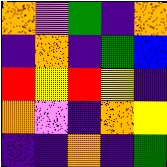[["orange", "violet", "green", "indigo", "orange"], ["indigo", "orange", "indigo", "green", "blue"], ["red", "yellow", "red", "yellow", "indigo"], ["orange", "violet", "indigo", "orange", "yellow"], ["indigo", "indigo", "orange", "indigo", "green"]]